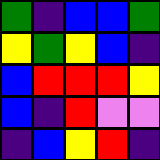[["green", "indigo", "blue", "blue", "green"], ["yellow", "green", "yellow", "blue", "indigo"], ["blue", "red", "red", "red", "yellow"], ["blue", "indigo", "red", "violet", "violet"], ["indigo", "blue", "yellow", "red", "indigo"]]